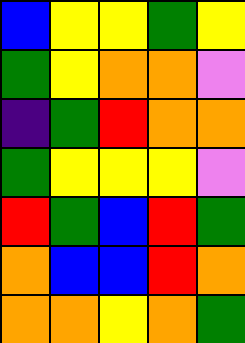[["blue", "yellow", "yellow", "green", "yellow"], ["green", "yellow", "orange", "orange", "violet"], ["indigo", "green", "red", "orange", "orange"], ["green", "yellow", "yellow", "yellow", "violet"], ["red", "green", "blue", "red", "green"], ["orange", "blue", "blue", "red", "orange"], ["orange", "orange", "yellow", "orange", "green"]]